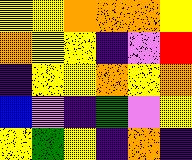[["yellow", "yellow", "orange", "orange", "orange", "yellow"], ["orange", "yellow", "yellow", "indigo", "violet", "red"], ["indigo", "yellow", "yellow", "orange", "yellow", "orange"], ["blue", "violet", "indigo", "green", "violet", "yellow"], ["yellow", "green", "yellow", "indigo", "orange", "indigo"]]